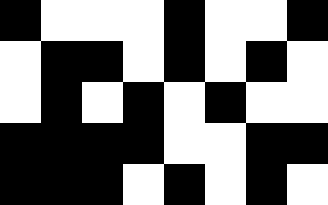[["black", "white", "white", "white", "black", "white", "white", "black"], ["white", "black", "black", "white", "black", "white", "black", "white"], ["white", "black", "white", "black", "white", "black", "white", "white"], ["black", "black", "black", "black", "white", "white", "black", "black"], ["black", "black", "black", "white", "black", "white", "black", "white"]]